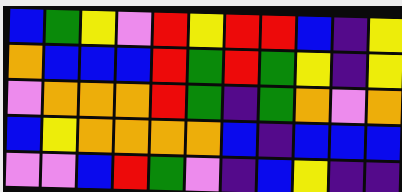[["blue", "green", "yellow", "violet", "red", "yellow", "red", "red", "blue", "indigo", "yellow"], ["orange", "blue", "blue", "blue", "red", "green", "red", "green", "yellow", "indigo", "yellow"], ["violet", "orange", "orange", "orange", "red", "green", "indigo", "green", "orange", "violet", "orange"], ["blue", "yellow", "orange", "orange", "orange", "orange", "blue", "indigo", "blue", "blue", "blue"], ["violet", "violet", "blue", "red", "green", "violet", "indigo", "blue", "yellow", "indigo", "indigo"]]